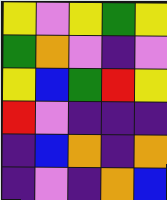[["yellow", "violet", "yellow", "green", "yellow"], ["green", "orange", "violet", "indigo", "violet"], ["yellow", "blue", "green", "red", "yellow"], ["red", "violet", "indigo", "indigo", "indigo"], ["indigo", "blue", "orange", "indigo", "orange"], ["indigo", "violet", "indigo", "orange", "blue"]]